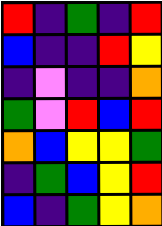[["red", "indigo", "green", "indigo", "red"], ["blue", "indigo", "indigo", "red", "yellow"], ["indigo", "violet", "indigo", "indigo", "orange"], ["green", "violet", "red", "blue", "red"], ["orange", "blue", "yellow", "yellow", "green"], ["indigo", "green", "blue", "yellow", "red"], ["blue", "indigo", "green", "yellow", "orange"]]